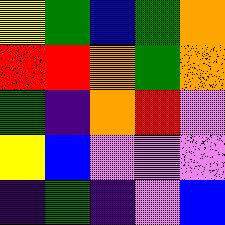[["yellow", "green", "blue", "green", "orange"], ["red", "red", "orange", "green", "orange"], ["green", "indigo", "orange", "red", "violet"], ["yellow", "blue", "violet", "violet", "violet"], ["indigo", "green", "indigo", "violet", "blue"]]